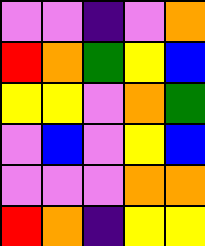[["violet", "violet", "indigo", "violet", "orange"], ["red", "orange", "green", "yellow", "blue"], ["yellow", "yellow", "violet", "orange", "green"], ["violet", "blue", "violet", "yellow", "blue"], ["violet", "violet", "violet", "orange", "orange"], ["red", "orange", "indigo", "yellow", "yellow"]]